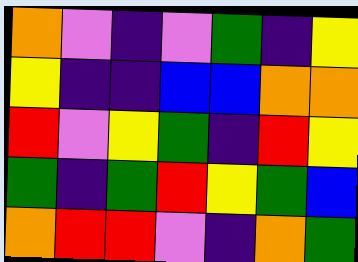[["orange", "violet", "indigo", "violet", "green", "indigo", "yellow"], ["yellow", "indigo", "indigo", "blue", "blue", "orange", "orange"], ["red", "violet", "yellow", "green", "indigo", "red", "yellow"], ["green", "indigo", "green", "red", "yellow", "green", "blue"], ["orange", "red", "red", "violet", "indigo", "orange", "green"]]